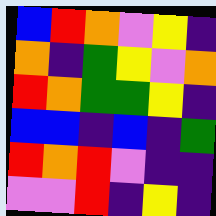[["blue", "red", "orange", "violet", "yellow", "indigo"], ["orange", "indigo", "green", "yellow", "violet", "orange"], ["red", "orange", "green", "green", "yellow", "indigo"], ["blue", "blue", "indigo", "blue", "indigo", "green"], ["red", "orange", "red", "violet", "indigo", "indigo"], ["violet", "violet", "red", "indigo", "yellow", "indigo"]]